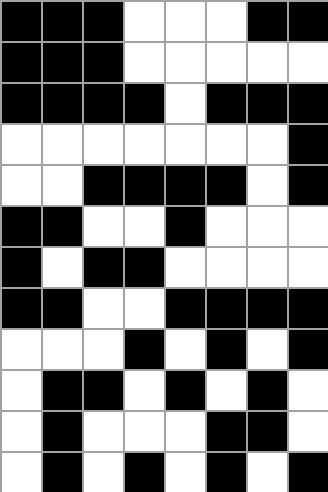[["black", "black", "black", "white", "white", "white", "black", "black"], ["black", "black", "black", "white", "white", "white", "white", "white"], ["black", "black", "black", "black", "white", "black", "black", "black"], ["white", "white", "white", "white", "white", "white", "white", "black"], ["white", "white", "black", "black", "black", "black", "white", "black"], ["black", "black", "white", "white", "black", "white", "white", "white"], ["black", "white", "black", "black", "white", "white", "white", "white"], ["black", "black", "white", "white", "black", "black", "black", "black"], ["white", "white", "white", "black", "white", "black", "white", "black"], ["white", "black", "black", "white", "black", "white", "black", "white"], ["white", "black", "white", "white", "white", "black", "black", "white"], ["white", "black", "white", "black", "white", "black", "white", "black"]]